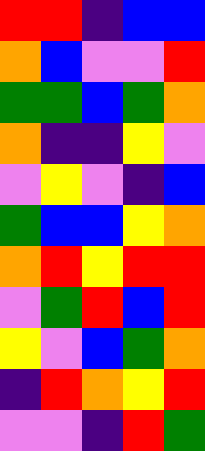[["red", "red", "indigo", "blue", "blue"], ["orange", "blue", "violet", "violet", "red"], ["green", "green", "blue", "green", "orange"], ["orange", "indigo", "indigo", "yellow", "violet"], ["violet", "yellow", "violet", "indigo", "blue"], ["green", "blue", "blue", "yellow", "orange"], ["orange", "red", "yellow", "red", "red"], ["violet", "green", "red", "blue", "red"], ["yellow", "violet", "blue", "green", "orange"], ["indigo", "red", "orange", "yellow", "red"], ["violet", "violet", "indigo", "red", "green"]]